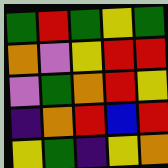[["green", "red", "green", "yellow", "green"], ["orange", "violet", "yellow", "red", "red"], ["violet", "green", "orange", "red", "yellow"], ["indigo", "orange", "red", "blue", "red"], ["yellow", "green", "indigo", "yellow", "orange"]]